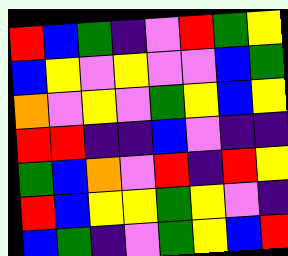[["red", "blue", "green", "indigo", "violet", "red", "green", "yellow"], ["blue", "yellow", "violet", "yellow", "violet", "violet", "blue", "green"], ["orange", "violet", "yellow", "violet", "green", "yellow", "blue", "yellow"], ["red", "red", "indigo", "indigo", "blue", "violet", "indigo", "indigo"], ["green", "blue", "orange", "violet", "red", "indigo", "red", "yellow"], ["red", "blue", "yellow", "yellow", "green", "yellow", "violet", "indigo"], ["blue", "green", "indigo", "violet", "green", "yellow", "blue", "red"]]